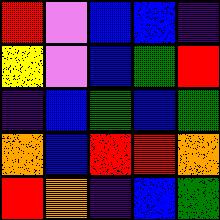[["red", "violet", "blue", "blue", "indigo"], ["yellow", "violet", "blue", "green", "red"], ["indigo", "blue", "green", "blue", "green"], ["orange", "blue", "red", "red", "orange"], ["red", "orange", "indigo", "blue", "green"]]